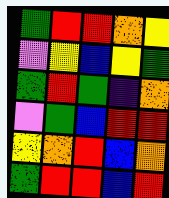[["green", "red", "red", "orange", "yellow"], ["violet", "yellow", "blue", "yellow", "green"], ["green", "red", "green", "indigo", "orange"], ["violet", "green", "blue", "red", "red"], ["yellow", "orange", "red", "blue", "orange"], ["green", "red", "red", "blue", "red"]]